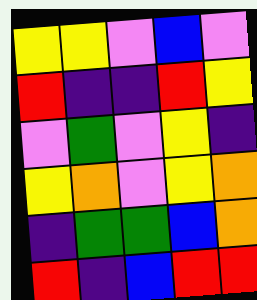[["yellow", "yellow", "violet", "blue", "violet"], ["red", "indigo", "indigo", "red", "yellow"], ["violet", "green", "violet", "yellow", "indigo"], ["yellow", "orange", "violet", "yellow", "orange"], ["indigo", "green", "green", "blue", "orange"], ["red", "indigo", "blue", "red", "red"]]